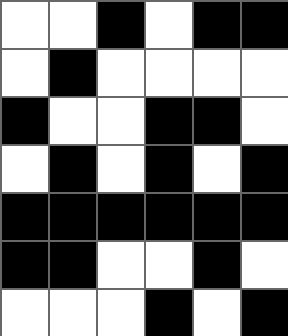[["white", "white", "black", "white", "black", "black"], ["white", "black", "white", "white", "white", "white"], ["black", "white", "white", "black", "black", "white"], ["white", "black", "white", "black", "white", "black"], ["black", "black", "black", "black", "black", "black"], ["black", "black", "white", "white", "black", "white"], ["white", "white", "white", "black", "white", "black"]]